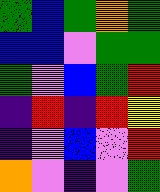[["green", "blue", "green", "orange", "green"], ["blue", "blue", "violet", "green", "green"], ["green", "violet", "blue", "green", "red"], ["indigo", "red", "indigo", "red", "yellow"], ["indigo", "violet", "blue", "violet", "red"], ["orange", "violet", "indigo", "violet", "green"]]